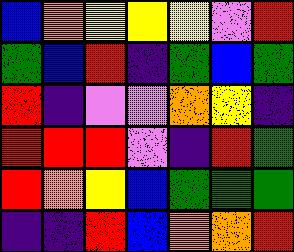[["blue", "orange", "yellow", "yellow", "yellow", "violet", "red"], ["green", "blue", "red", "indigo", "green", "blue", "green"], ["red", "indigo", "violet", "violet", "orange", "yellow", "indigo"], ["red", "red", "red", "violet", "indigo", "red", "green"], ["red", "orange", "yellow", "blue", "green", "green", "green"], ["indigo", "indigo", "red", "blue", "orange", "orange", "red"]]